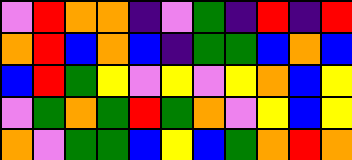[["violet", "red", "orange", "orange", "indigo", "violet", "green", "indigo", "red", "indigo", "red"], ["orange", "red", "blue", "orange", "blue", "indigo", "green", "green", "blue", "orange", "blue"], ["blue", "red", "green", "yellow", "violet", "yellow", "violet", "yellow", "orange", "blue", "yellow"], ["violet", "green", "orange", "green", "red", "green", "orange", "violet", "yellow", "blue", "yellow"], ["orange", "violet", "green", "green", "blue", "yellow", "blue", "green", "orange", "red", "orange"]]